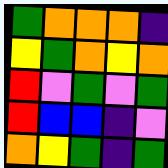[["green", "orange", "orange", "orange", "indigo"], ["yellow", "green", "orange", "yellow", "orange"], ["red", "violet", "green", "violet", "green"], ["red", "blue", "blue", "indigo", "violet"], ["orange", "yellow", "green", "indigo", "green"]]